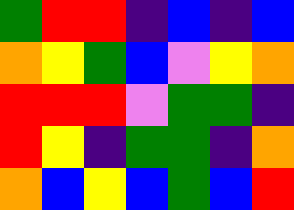[["green", "red", "red", "indigo", "blue", "indigo", "blue"], ["orange", "yellow", "green", "blue", "violet", "yellow", "orange"], ["red", "red", "red", "violet", "green", "green", "indigo"], ["red", "yellow", "indigo", "green", "green", "indigo", "orange"], ["orange", "blue", "yellow", "blue", "green", "blue", "red"]]